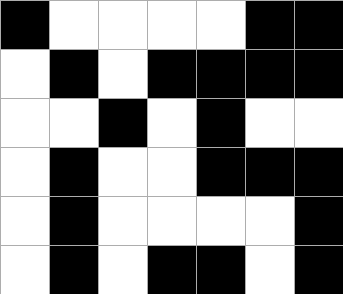[["black", "white", "white", "white", "white", "black", "black"], ["white", "black", "white", "black", "black", "black", "black"], ["white", "white", "black", "white", "black", "white", "white"], ["white", "black", "white", "white", "black", "black", "black"], ["white", "black", "white", "white", "white", "white", "black"], ["white", "black", "white", "black", "black", "white", "black"]]